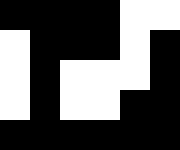[["black", "black", "black", "black", "white", "white"], ["white", "black", "black", "black", "white", "black"], ["white", "black", "white", "white", "white", "black"], ["white", "black", "white", "white", "black", "black"], ["black", "black", "black", "black", "black", "black"]]